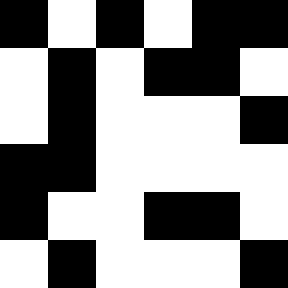[["black", "white", "black", "white", "black", "black"], ["white", "black", "white", "black", "black", "white"], ["white", "black", "white", "white", "white", "black"], ["black", "black", "white", "white", "white", "white"], ["black", "white", "white", "black", "black", "white"], ["white", "black", "white", "white", "white", "black"]]